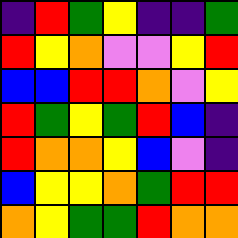[["indigo", "red", "green", "yellow", "indigo", "indigo", "green"], ["red", "yellow", "orange", "violet", "violet", "yellow", "red"], ["blue", "blue", "red", "red", "orange", "violet", "yellow"], ["red", "green", "yellow", "green", "red", "blue", "indigo"], ["red", "orange", "orange", "yellow", "blue", "violet", "indigo"], ["blue", "yellow", "yellow", "orange", "green", "red", "red"], ["orange", "yellow", "green", "green", "red", "orange", "orange"]]